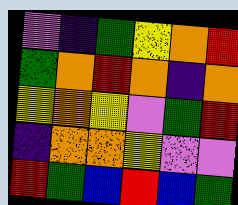[["violet", "indigo", "green", "yellow", "orange", "red"], ["green", "orange", "red", "orange", "indigo", "orange"], ["yellow", "orange", "yellow", "violet", "green", "red"], ["indigo", "orange", "orange", "yellow", "violet", "violet"], ["red", "green", "blue", "red", "blue", "green"]]